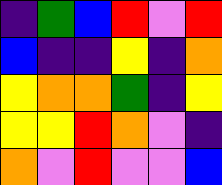[["indigo", "green", "blue", "red", "violet", "red"], ["blue", "indigo", "indigo", "yellow", "indigo", "orange"], ["yellow", "orange", "orange", "green", "indigo", "yellow"], ["yellow", "yellow", "red", "orange", "violet", "indigo"], ["orange", "violet", "red", "violet", "violet", "blue"]]